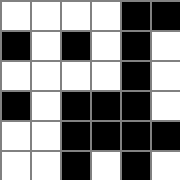[["white", "white", "white", "white", "black", "black"], ["black", "white", "black", "white", "black", "white"], ["white", "white", "white", "white", "black", "white"], ["black", "white", "black", "black", "black", "white"], ["white", "white", "black", "black", "black", "black"], ["white", "white", "black", "white", "black", "white"]]